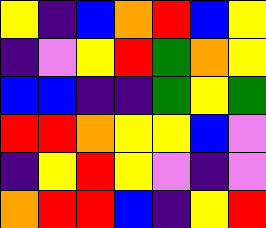[["yellow", "indigo", "blue", "orange", "red", "blue", "yellow"], ["indigo", "violet", "yellow", "red", "green", "orange", "yellow"], ["blue", "blue", "indigo", "indigo", "green", "yellow", "green"], ["red", "red", "orange", "yellow", "yellow", "blue", "violet"], ["indigo", "yellow", "red", "yellow", "violet", "indigo", "violet"], ["orange", "red", "red", "blue", "indigo", "yellow", "red"]]